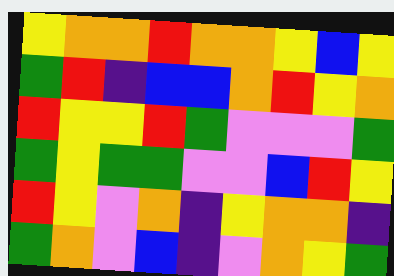[["yellow", "orange", "orange", "red", "orange", "orange", "yellow", "blue", "yellow"], ["green", "red", "indigo", "blue", "blue", "orange", "red", "yellow", "orange"], ["red", "yellow", "yellow", "red", "green", "violet", "violet", "violet", "green"], ["green", "yellow", "green", "green", "violet", "violet", "blue", "red", "yellow"], ["red", "yellow", "violet", "orange", "indigo", "yellow", "orange", "orange", "indigo"], ["green", "orange", "violet", "blue", "indigo", "violet", "orange", "yellow", "green"]]